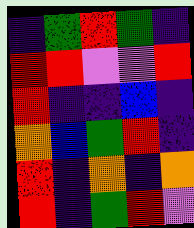[["indigo", "green", "red", "green", "indigo"], ["red", "red", "violet", "violet", "red"], ["red", "indigo", "indigo", "blue", "indigo"], ["orange", "blue", "green", "red", "indigo"], ["red", "indigo", "orange", "indigo", "orange"], ["red", "indigo", "green", "red", "violet"]]